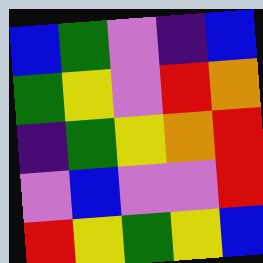[["blue", "green", "violet", "indigo", "blue"], ["green", "yellow", "violet", "red", "orange"], ["indigo", "green", "yellow", "orange", "red"], ["violet", "blue", "violet", "violet", "red"], ["red", "yellow", "green", "yellow", "blue"]]